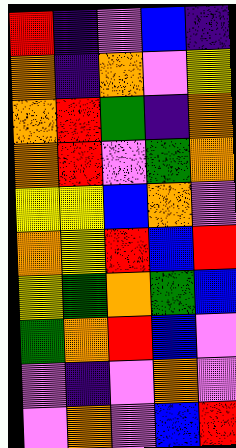[["red", "indigo", "violet", "blue", "indigo"], ["orange", "indigo", "orange", "violet", "yellow"], ["orange", "red", "green", "indigo", "orange"], ["orange", "red", "violet", "green", "orange"], ["yellow", "yellow", "blue", "orange", "violet"], ["orange", "yellow", "red", "blue", "red"], ["yellow", "green", "orange", "green", "blue"], ["green", "orange", "red", "blue", "violet"], ["violet", "indigo", "violet", "orange", "violet"], ["violet", "orange", "violet", "blue", "red"]]